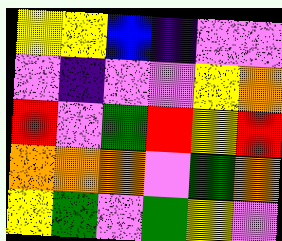[["yellow", "yellow", "blue", "indigo", "violet", "violet"], ["violet", "indigo", "violet", "violet", "yellow", "orange"], ["red", "violet", "green", "red", "yellow", "red"], ["orange", "orange", "orange", "violet", "green", "orange"], ["yellow", "green", "violet", "green", "yellow", "violet"]]